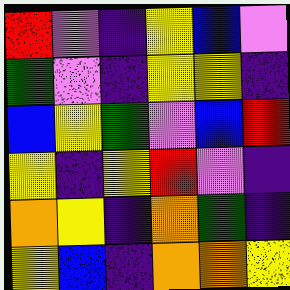[["red", "violet", "indigo", "yellow", "blue", "violet"], ["green", "violet", "indigo", "yellow", "yellow", "indigo"], ["blue", "yellow", "green", "violet", "blue", "red"], ["yellow", "indigo", "yellow", "red", "violet", "indigo"], ["orange", "yellow", "indigo", "orange", "green", "indigo"], ["yellow", "blue", "indigo", "orange", "orange", "yellow"]]